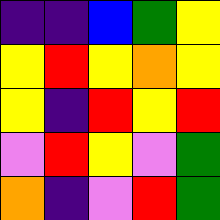[["indigo", "indigo", "blue", "green", "yellow"], ["yellow", "red", "yellow", "orange", "yellow"], ["yellow", "indigo", "red", "yellow", "red"], ["violet", "red", "yellow", "violet", "green"], ["orange", "indigo", "violet", "red", "green"]]